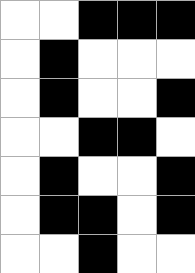[["white", "white", "black", "black", "black"], ["white", "black", "white", "white", "white"], ["white", "black", "white", "white", "black"], ["white", "white", "black", "black", "white"], ["white", "black", "white", "white", "black"], ["white", "black", "black", "white", "black"], ["white", "white", "black", "white", "white"]]